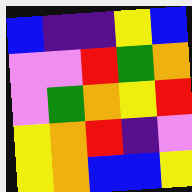[["blue", "indigo", "indigo", "yellow", "blue"], ["violet", "violet", "red", "green", "orange"], ["violet", "green", "orange", "yellow", "red"], ["yellow", "orange", "red", "indigo", "violet"], ["yellow", "orange", "blue", "blue", "yellow"]]